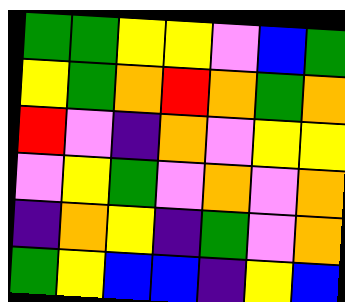[["green", "green", "yellow", "yellow", "violet", "blue", "green"], ["yellow", "green", "orange", "red", "orange", "green", "orange"], ["red", "violet", "indigo", "orange", "violet", "yellow", "yellow"], ["violet", "yellow", "green", "violet", "orange", "violet", "orange"], ["indigo", "orange", "yellow", "indigo", "green", "violet", "orange"], ["green", "yellow", "blue", "blue", "indigo", "yellow", "blue"]]